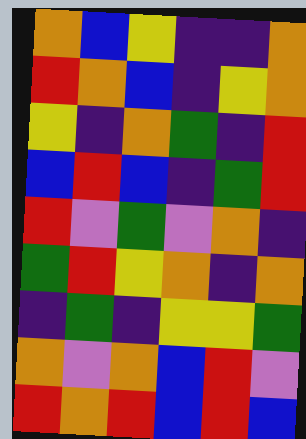[["orange", "blue", "yellow", "indigo", "indigo", "orange"], ["red", "orange", "blue", "indigo", "yellow", "orange"], ["yellow", "indigo", "orange", "green", "indigo", "red"], ["blue", "red", "blue", "indigo", "green", "red"], ["red", "violet", "green", "violet", "orange", "indigo"], ["green", "red", "yellow", "orange", "indigo", "orange"], ["indigo", "green", "indigo", "yellow", "yellow", "green"], ["orange", "violet", "orange", "blue", "red", "violet"], ["red", "orange", "red", "blue", "red", "blue"]]